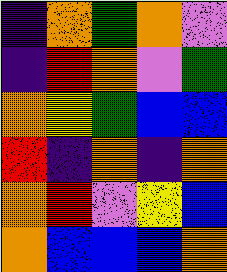[["indigo", "orange", "green", "orange", "violet"], ["indigo", "red", "orange", "violet", "green"], ["orange", "yellow", "green", "blue", "blue"], ["red", "indigo", "orange", "indigo", "orange"], ["orange", "red", "violet", "yellow", "blue"], ["orange", "blue", "blue", "blue", "orange"]]